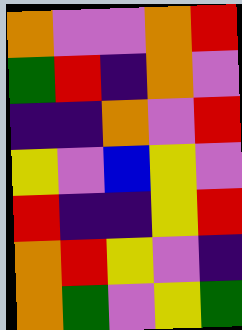[["orange", "violet", "violet", "orange", "red"], ["green", "red", "indigo", "orange", "violet"], ["indigo", "indigo", "orange", "violet", "red"], ["yellow", "violet", "blue", "yellow", "violet"], ["red", "indigo", "indigo", "yellow", "red"], ["orange", "red", "yellow", "violet", "indigo"], ["orange", "green", "violet", "yellow", "green"]]